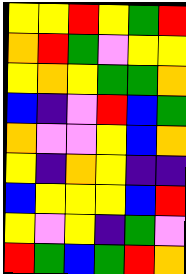[["yellow", "yellow", "red", "yellow", "green", "red"], ["orange", "red", "green", "violet", "yellow", "yellow"], ["yellow", "orange", "yellow", "green", "green", "orange"], ["blue", "indigo", "violet", "red", "blue", "green"], ["orange", "violet", "violet", "yellow", "blue", "orange"], ["yellow", "indigo", "orange", "yellow", "indigo", "indigo"], ["blue", "yellow", "yellow", "yellow", "blue", "red"], ["yellow", "violet", "yellow", "indigo", "green", "violet"], ["red", "green", "blue", "green", "red", "orange"]]